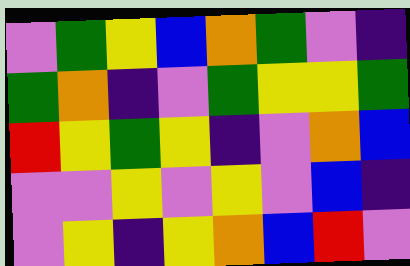[["violet", "green", "yellow", "blue", "orange", "green", "violet", "indigo"], ["green", "orange", "indigo", "violet", "green", "yellow", "yellow", "green"], ["red", "yellow", "green", "yellow", "indigo", "violet", "orange", "blue"], ["violet", "violet", "yellow", "violet", "yellow", "violet", "blue", "indigo"], ["violet", "yellow", "indigo", "yellow", "orange", "blue", "red", "violet"]]